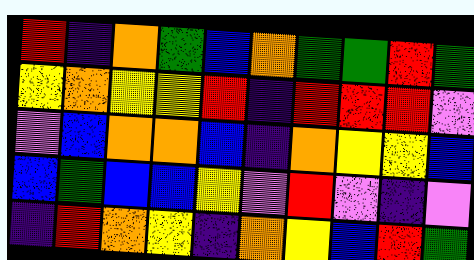[["red", "indigo", "orange", "green", "blue", "orange", "green", "green", "red", "green"], ["yellow", "orange", "yellow", "yellow", "red", "indigo", "red", "red", "red", "violet"], ["violet", "blue", "orange", "orange", "blue", "indigo", "orange", "yellow", "yellow", "blue"], ["blue", "green", "blue", "blue", "yellow", "violet", "red", "violet", "indigo", "violet"], ["indigo", "red", "orange", "yellow", "indigo", "orange", "yellow", "blue", "red", "green"]]